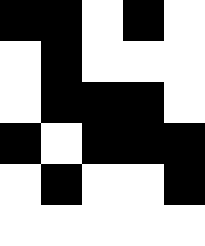[["black", "black", "white", "black", "white"], ["white", "black", "white", "white", "white"], ["white", "black", "black", "black", "white"], ["black", "white", "black", "black", "black"], ["white", "black", "white", "white", "black"], ["white", "white", "white", "white", "white"]]